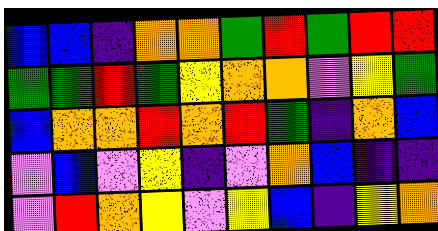[["blue", "blue", "indigo", "orange", "orange", "green", "red", "green", "red", "red"], ["green", "green", "red", "green", "yellow", "orange", "orange", "violet", "yellow", "green"], ["blue", "orange", "orange", "red", "orange", "red", "green", "indigo", "orange", "blue"], ["violet", "blue", "violet", "yellow", "indigo", "violet", "orange", "blue", "indigo", "indigo"], ["violet", "red", "orange", "yellow", "violet", "yellow", "blue", "indigo", "yellow", "orange"]]